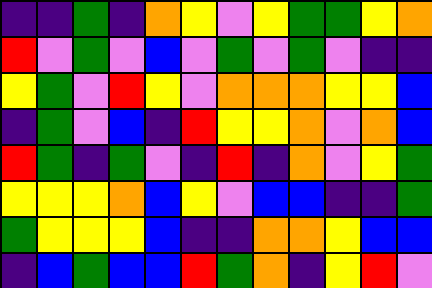[["indigo", "indigo", "green", "indigo", "orange", "yellow", "violet", "yellow", "green", "green", "yellow", "orange"], ["red", "violet", "green", "violet", "blue", "violet", "green", "violet", "green", "violet", "indigo", "indigo"], ["yellow", "green", "violet", "red", "yellow", "violet", "orange", "orange", "orange", "yellow", "yellow", "blue"], ["indigo", "green", "violet", "blue", "indigo", "red", "yellow", "yellow", "orange", "violet", "orange", "blue"], ["red", "green", "indigo", "green", "violet", "indigo", "red", "indigo", "orange", "violet", "yellow", "green"], ["yellow", "yellow", "yellow", "orange", "blue", "yellow", "violet", "blue", "blue", "indigo", "indigo", "green"], ["green", "yellow", "yellow", "yellow", "blue", "indigo", "indigo", "orange", "orange", "yellow", "blue", "blue"], ["indigo", "blue", "green", "blue", "blue", "red", "green", "orange", "indigo", "yellow", "red", "violet"]]